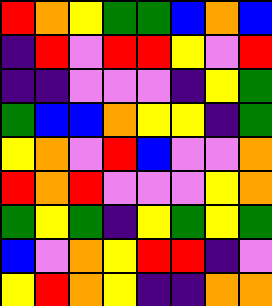[["red", "orange", "yellow", "green", "green", "blue", "orange", "blue"], ["indigo", "red", "violet", "red", "red", "yellow", "violet", "red"], ["indigo", "indigo", "violet", "violet", "violet", "indigo", "yellow", "green"], ["green", "blue", "blue", "orange", "yellow", "yellow", "indigo", "green"], ["yellow", "orange", "violet", "red", "blue", "violet", "violet", "orange"], ["red", "orange", "red", "violet", "violet", "violet", "yellow", "orange"], ["green", "yellow", "green", "indigo", "yellow", "green", "yellow", "green"], ["blue", "violet", "orange", "yellow", "red", "red", "indigo", "violet"], ["yellow", "red", "orange", "yellow", "indigo", "indigo", "orange", "orange"]]